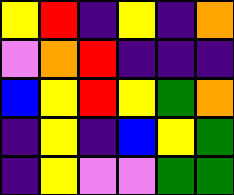[["yellow", "red", "indigo", "yellow", "indigo", "orange"], ["violet", "orange", "red", "indigo", "indigo", "indigo"], ["blue", "yellow", "red", "yellow", "green", "orange"], ["indigo", "yellow", "indigo", "blue", "yellow", "green"], ["indigo", "yellow", "violet", "violet", "green", "green"]]